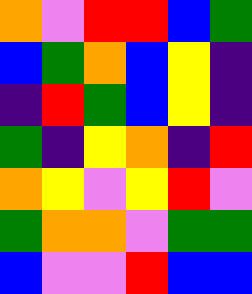[["orange", "violet", "red", "red", "blue", "green"], ["blue", "green", "orange", "blue", "yellow", "indigo"], ["indigo", "red", "green", "blue", "yellow", "indigo"], ["green", "indigo", "yellow", "orange", "indigo", "red"], ["orange", "yellow", "violet", "yellow", "red", "violet"], ["green", "orange", "orange", "violet", "green", "green"], ["blue", "violet", "violet", "red", "blue", "blue"]]